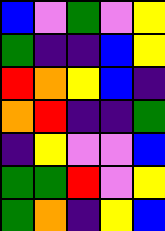[["blue", "violet", "green", "violet", "yellow"], ["green", "indigo", "indigo", "blue", "yellow"], ["red", "orange", "yellow", "blue", "indigo"], ["orange", "red", "indigo", "indigo", "green"], ["indigo", "yellow", "violet", "violet", "blue"], ["green", "green", "red", "violet", "yellow"], ["green", "orange", "indigo", "yellow", "blue"]]